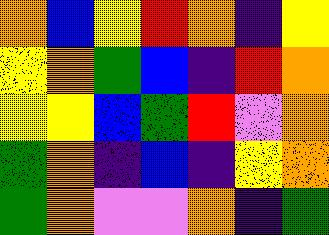[["orange", "blue", "yellow", "red", "orange", "indigo", "yellow"], ["yellow", "orange", "green", "blue", "indigo", "red", "orange"], ["yellow", "yellow", "blue", "green", "red", "violet", "orange"], ["green", "orange", "indigo", "blue", "indigo", "yellow", "orange"], ["green", "orange", "violet", "violet", "orange", "indigo", "green"]]